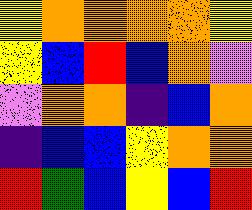[["yellow", "orange", "orange", "orange", "orange", "yellow"], ["yellow", "blue", "red", "blue", "orange", "violet"], ["violet", "orange", "orange", "indigo", "blue", "orange"], ["indigo", "blue", "blue", "yellow", "orange", "orange"], ["red", "green", "blue", "yellow", "blue", "red"]]